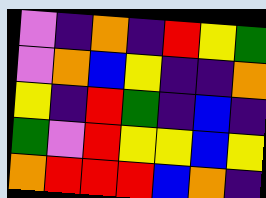[["violet", "indigo", "orange", "indigo", "red", "yellow", "green"], ["violet", "orange", "blue", "yellow", "indigo", "indigo", "orange"], ["yellow", "indigo", "red", "green", "indigo", "blue", "indigo"], ["green", "violet", "red", "yellow", "yellow", "blue", "yellow"], ["orange", "red", "red", "red", "blue", "orange", "indigo"]]